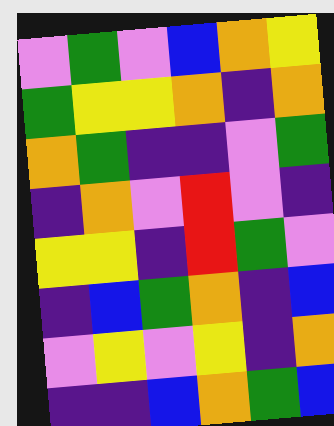[["violet", "green", "violet", "blue", "orange", "yellow"], ["green", "yellow", "yellow", "orange", "indigo", "orange"], ["orange", "green", "indigo", "indigo", "violet", "green"], ["indigo", "orange", "violet", "red", "violet", "indigo"], ["yellow", "yellow", "indigo", "red", "green", "violet"], ["indigo", "blue", "green", "orange", "indigo", "blue"], ["violet", "yellow", "violet", "yellow", "indigo", "orange"], ["indigo", "indigo", "blue", "orange", "green", "blue"]]